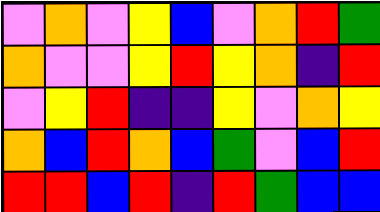[["violet", "orange", "violet", "yellow", "blue", "violet", "orange", "red", "green"], ["orange", "violet", "violet", "yellow", "red", "yellow", "orange", "indigo", "red"], ["violet", "yellow", "red", "indigo", "indigo", "yellow", "violet", "orange", "yellow"], ["orange", "blue", "red", "orange", "blue", "green", "violet", "blue", "red"], ["red", "red", "blue", "red", "indigo", "red", "green", "blue", "blue"]]